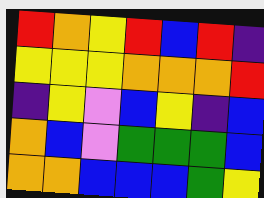[["red", "orange", "yellow", "red", "blue", "red", "indigo"], ["yellow", "yellow", "yellow", "orange", "orange", "orange", "red"], ["indigo", "yellow", "violet", "blue", "yellow", "indigo", "blue"], ["orange", "blue", "violet", "green", "green", "green", "blue"], ["orange", "orange", "blue", "blue", "blue", "green", "yellow"]]